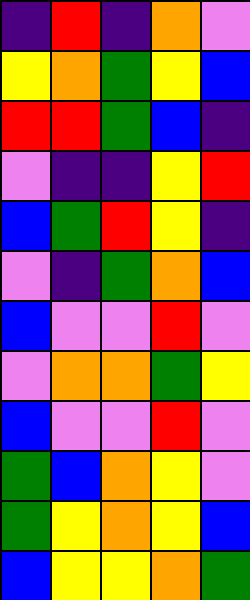[["indigo", "red", "indigo", "orange", "violet"], ["yellow", "orange", "green", "yellow", "blue"], ["red", "red", "green", "blue", "indigo"], ["violet", "indigo", "indigo", "yellow", "red"], ["blue", "green", "red", "yellow", "indigo"], ["violet", "indigo", "green", "orange", "blue"], ["blue", "violet", "violet", "red", "violet"], ["violet", "orange", "orange", "green", "yellow"], ["blue", "violet", "violet", "red", "violet"], ["green", "blue", "orange", "yellow", "violet"], ["green", "yellow", "orange", "yellow", "blue"], ["blue", "yellow", "yellow", "orange", "green"]]